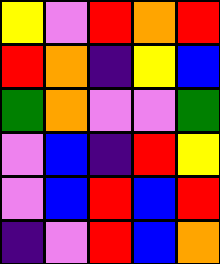[["yellow", "violet", "red", "orange", "red"], ["red", "orange", "indigo", "yellow", "blue"], ["green", "orange", "violet", "violet", "green"], ["violet", "blue", "indigo", "red", "yellow"], ["violet", "blue", "red", "blue", "red"], ["indigo", "violet", "red", "blue", "orange"]]